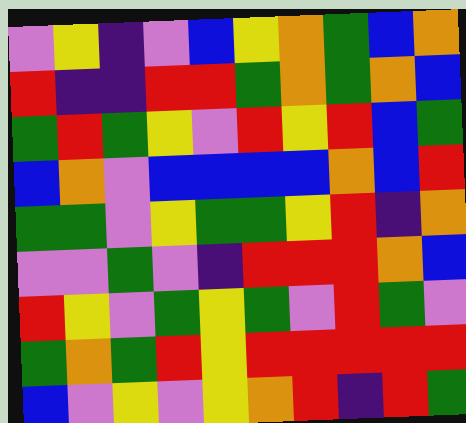[["violet", "yellow", "indigo", "violet", "blue", "yellow", "orange", "green", "blue", "orange"], ["red", "indigo", "indigo", "red", "red", "green", "orange", "green", "orange", "blue"], ["green", "red", "green", "yellow", "violet", "red", "yellow", "red", "blue", "green"], ["blue", "orange", "violet", "blue", "blue", "blue", "blue", "orange", "blue", "red"], ["green", "green", "violet", "yellow", "green", "green", "yellow", "red", "indigo", "orange"], ["violet", "violet", "green", "violet", "indigo", "red", "red", "red", "orange", "blue"], ["red", "yellow", "violet", "green", "yellow", "green", "violet", "red", "green", "violet"], ["green", "orange", "green", "red", "yellow", "red", "red", "red", "red", "red"], ["blue", "violet", "yellow", "violet", "yellow", "orange", "red", "indigo", "red", "green"]]